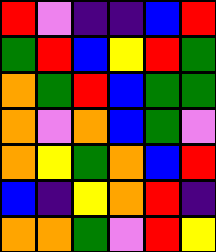[["red", "violet", "indigo", "indigo", "blue", "red"], ["green", "red", "blue", "yellow", "red", "green"], ["orange", "green", "red", "blue", "green", "green"], ["orange", "violet", "orange", "blue", "green", "violet"], ["orange", "yellow", "green", "orange", "blue", "red"], ["blue", "indigo", "yellow", "orange", "red", "indigo"], ["orange", "orange", "green", "violet", "red", "yellow"]]